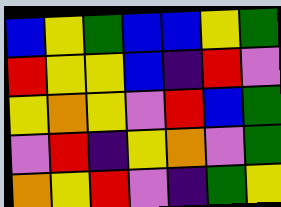[["blue", "yellow", "green", "blue", "blue", "yellow", "green"], ["red", "yellow", "yellow", "blue", "indigo", "red", "violet"], ["yellow", "orange", "yellow", "violet", "red", "blue", "green"], ["violet", "red", "indigo", "yellow", "orange", "violet", "green"], ["orange", "yellow", "red", "violet", "indigo", "green", "yellow"]]